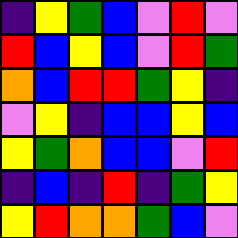[["indigo", "yellow", "green", "blue", "violet", "red", "violet"], ["red", "blue", "yellow", "blue", "violet", "red", "green"], ["orange", "blue", "red", "red", "green", "yellow", "indigo"], ["violet", "yellow", "indigo", "blue", "blue", "yellow", "blue"], ["yellow", "green", "orange", "blue", "blue", "violet", "red"], ["indigo", "blue", "indigo", "red", "indigo", "green", "yellow"], ["yellow", "red", "orange", "orange", "green", "blue", "violet"]]